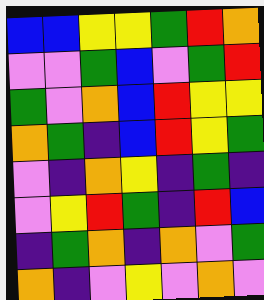[["blue", "blue", "yellow", "yellow", "green", "red", "orange"], ["violet", "violet", "green", "blue", "violet", "green", "red"], ["green", "violet", "orange", "blue", "red", "yellow", "yellow"], ["orange", "green", "indigo", "blue", "red", "yellow", "green"], ["violet", "indigo", "orange", "yellow", "indigo", "green", "indigo"], ["violet", "yellow", "red", "green", "indigo", "red", "blue"], ["indigo", "green", "orange", "indigo", "orange", "violet", "green"], ["orange", "indigo", "violet", "yellow", "violet", "orange", "violet"]]